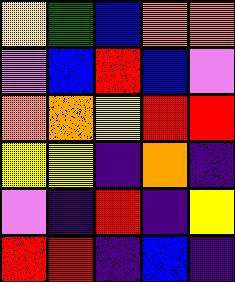[["yellow", "green", "blue", "orange", "orange"], ["violet", "blue", "red", "blue", "violet"], ["orange", "orange", "yellow", "red", "red"], ["yellow", "yellow", "indigo", "orange", "indigo"], ["violet", "indigo", "red", "indigo", "yellow"], ["red", "red", "indigo", "blue", "indigo"]]